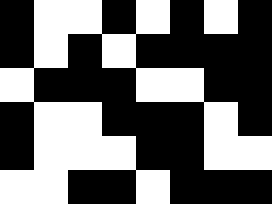[["black", "white", "white", "black", "white", "black", "white", "black"], ["black", "white", "black", "white", "black", "black", "black", "black"], ["white", "black", "black", "black", "white", "white", "black", "black"], ["black", "white", "white", "black", "black", "black", "white", "black"], ["black", "white", "white", "white", "black", "black", "white", "white"], ["white", "white", "black", "black", "white", "black", "black", "black"]]